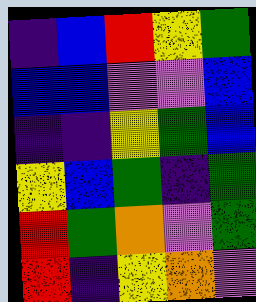[["indigo", "blue", "red", "yellow", "green"], ["blue", "blue", "violet", "violet", "blue"], ["indigo", "indigo", "yellow", "green", "blue"], ["yellow", "blue", "green", "indigo", "green"], ["red", "green", "orange", "violet", "green"], ["red", "indigo", "yellow", "orange", "violet"]]